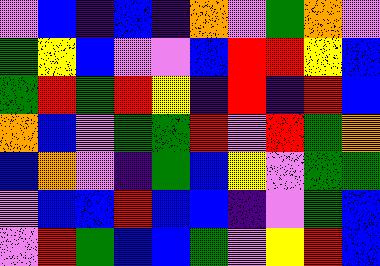[["violet", "blue", "indigo", "blue", "indigo", "orange", "violet", "green", "orange", "violet"], ["green", "yellow", "blue", "violet", "violet", "blue", "red", "red", "yellow", "blue"], ["green", "red", "green", "red", "yellow", "indigo", "red", "indigo", "red", "blue"], ["orange", "blue", "violet", "green", "green", "red", "violet", "red", "green", "orange"], ["blue", "orange", "violet", "indigo", "green", "blue", "yellow", "violet", "green", "green"], ["violet", "blue", "blue", "red", "blue", "blue", "indigo", "violet", "green", "blue"], ["violet", "red", "green", "blue", "blue", "green", "violet", "yellow", "red", "blue"]]